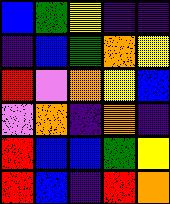[["blue", "green", "yellow", "indigo", "indigo"], ["indigo", "blue", "green", "orange", "yellow"], ["red", "violet", "orange", "yellow", "blue"], ["violet", "orange", "indigo", "orange", "indigo"], ["red", "blue", "blue", "green", "yellow"], ["red", "blue", "indigo", "red", "orange"]]